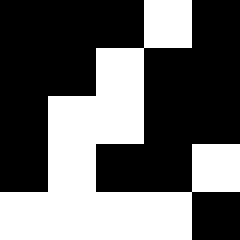[["black", "black", "black", "white", "black"], ["black", "black", "white", "black", "black"], ["black", "white", "white", "black", "black"], ["black", "white", "black", "black", "white"], ["white", "white", "white", "white", "black"]]